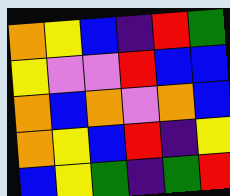[["orange", "yellow", "blue", "indigo", "red", "green"], ["yellow", "violet", "violet", "red", "blue", "blue"], ["orange", "blue", "orange", "violet", "orange", "blue"], ["orange", "yellow", "blue", "red", "indigo", "yellow"], ["blue", "yellow", "green", "indigo", "green", "red"]]